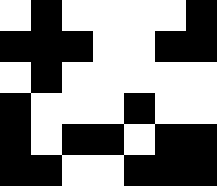[["white", "black", "white", "white", "white", "white", "black"], ["black", "black", "black", "white", "white", "black", "black"], ["white", "black", "white", "white", "white", "white", "white"], ["black", "white", "white", "white", "black", "white", "white"], ["black", "white", "black", "black", "white", "black", "black"], ["black", "black", "white", "white", "black", "black", "black"]]